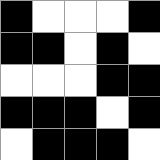[["black", "white", "white", "white", "black"], ["black", "black", "white", "black", "white"], ["white", "white", "white", "black", "black"], ["black", "black", "black", "white", "black"], ["white", "black", "black", "black", "white"]]